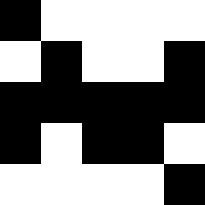[["black", "white", "white", "white", "white"], ["white", "black", "white", "white", "black"], ["black", "black", "black", "black", "black"], ["black", "white", "black", "black", "white"], ["white", "white", "white", "white", "black"]]